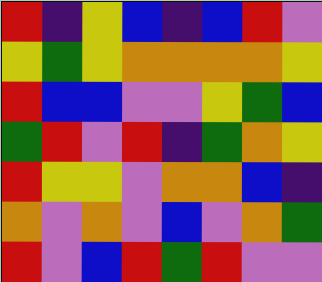[["red", "indigo", "yellow", "blue", "indigo", "blue", "red", "violet"], ["yellow", "green", "yellow", "orange", "orange", "orange", "orange", "yellow"], ["red", "blue", "blue", "violet", "violet", "yellow", "green", "blue"], ["green", "red", "violet", "red", "indigo", "green", "orange", "yellow"], ["red", "yellow", "yellow", "violet", "orange", "orange", "blue", "indigo"], ["orange", "violet", "orange", "violet", "blue", "violet", "orange", "green"], ["red", "violet", "blue", "red", "green", "red", "violet", "violet"]]